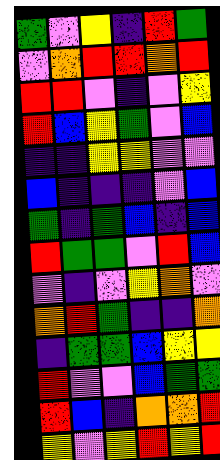[["green", "violet", "yellow", "indigo", "red", "green"], ["violet", "orange", "red", "red", "orange", "red"], ["red", "red", "violet", "indigo", "violet", "yellow"], ["red", "blue", "yellow", "green", "violet", "blue"], ["indigo", "indigo", "yellow", "yellow", "violet", "violet"], ["blue", "indigo", "indigo", "indigo", "violet", "blue"], ["green", "indigo", "green", "blue", "indigo", "blue"], ["red", "green", "green", "violet", "red", "blue"], ["violet", "indigo", "violet", "yellow", "orange", "violet"], ["orange", "red", "green", "indigo", "indigo", "orange"], ["indigo", "green", "green", "blue", "yellow", "yellow"], ["red", "violet", "violet", "blue", "green", "green"], ["red", "blue", "indigo", "orange", "orange", "red"], ["yellow", "violet", "yellow", "red", "yellow", "red"]]